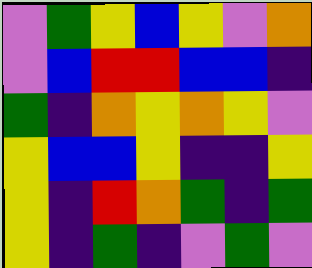[["violet", "green", "yellow", "blue", "yellow", "violet", "orange"], ["violet", "blue", "red", "red", "blue", "blue", "indigo"], ["green", "indigo", "orange", "yellow", "orange", "yellow", "violet"], ["yellow", "blue", "blue", "yellow", "indigo", "indigo", "yellow"], ["yellow", "indigo", "red", "orange", "green", "indigo", "green"], ["yellow", "indigo", "green", "indigo", "violet", "green", "violet"]]